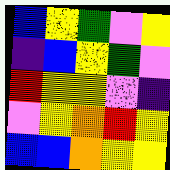[["blue", "yellow", "green", "violet", "yellow"], ["indigo", "blue", "yellow", "green", "violet"], ["red", "yellow", "yellow", "violet", "indigo"], ["violet", "yellow", "orange", "red", "yellow"], ["blue", "blue", "orange", "yellow", "yellow"]]